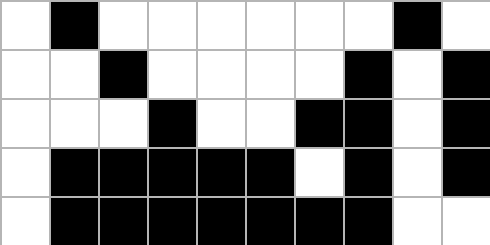[["white", "black", "white", "white", "white", "white", "white", "white", "black", "white"], ["white", "white", "black", "white", "white", "white", "white", "black", "white", "black"], ["white", "white", "white", "black", "white", "white", "black", "black", "white", "black"], ["white", "black", "black", "black", "black", "black", "white", "black", "white", "black"], ["white", "black", "black", "black", "black", "black", "black", "black", "white", "white"]]